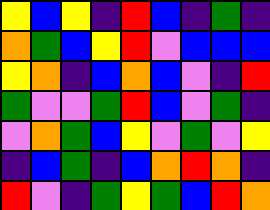[["yellow", "blue", "yellow", "indigo", "red", "blue", "indigo", "green", "indigo"], ["orange", "green", "blue", "yellow", "red", "violet", "blue", "blue", "blue"], ["yellow", "orange", "indigo", "blue", "orange", "blue", "violet", "indigo", "red"], ["green", "violet", "violet", "green", "red", "blue", "violet", "green", "indigo"], ["violet", "orange", "green", "blue", "yellow", "violet", "green", "violet", "yellow"], ["indigo", "blue", "green", "indigo", "blue", "orange", "red", "orange", "indigo"], ["red", "violet", "indigo", "green", "yellow", "green", "blue", "red", "orange"]]